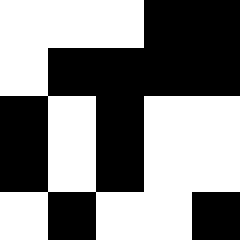[["white", "white", "white", "black", "black"], ["white", "black", "black", "black", "black"], ["black", "white", "black", "white", "white"], ["black", "white", "black", "white", "white"], ["white", "black", "white", "white", "black"]]